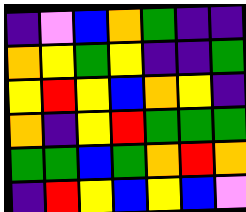[["indigo", "violet", "blue", "orange", "green", "indigo", "indigo"], ["orange", "yellow", "green", "yellow", "indigo", "indigo", "green"], ["yellow", "red", "yellow", "blue", "orange", "yellow", "indigo"], ["orange", "indigo", "yellow", "red", "green", "green", "green"], ["green", "green", "blue", "green", "orange", "red", "orange"], ["indigo", "red", "yellow", "blue", "yellow", "blue", "violet"]]